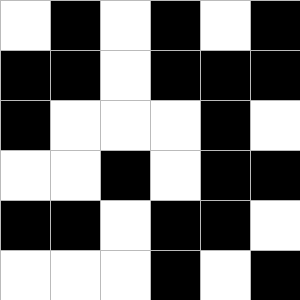[["white", "black", "white", "black", "white", "black"], ["black", "black", "white", "black", "black", "black"], ["black", "white", "white", "white", "black", "white"], ["white", "white", "black", "white", "black", "black"], ["black", "black", "white", "black", "black", "white"], ["white", "white", "white", "black", "white", "black"]]